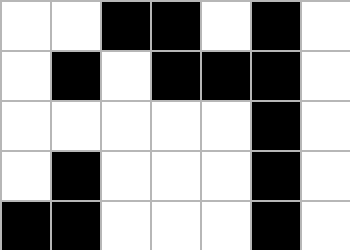[["white", "white", "black", "black", "white", "black", "white"], ["white", "black", "white", "black", "black", "black", "white"], ["white", "white", "white", "white", "white", "black", "white"], ["white", "black", "white", "white", "white", "black", "white"], ["black", "black", "white", "white", "white", "black", "white"]]